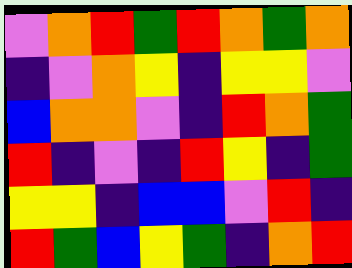[["violet", "orange", "red", "green", "red", "orange", "green", "orange"], ["indigo", "violet", "orange", "yellow", "indigo", "yellow", "yellow", "violet"], ["blue", "orange", "orange", "violet", "indigo", "red", "orange", "green"], ["red", "indigo", "violet", "indigo", "red", "yellow", "indigo", "green"], ["yellow", "yellow", "indigo", "blue", "blue", "violet", "red", "indigo"], ["red", "green", "blue", "yellow", "green", "indigo", "orange", "red"]]